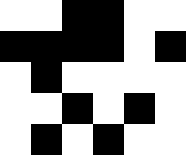[["white", "white", "black", "black", "white", "white"], ["black", "black", "black", "black", "white", "black"], ["white", "black", "white", "white", "white", "white"], ["white", "white", "black", "white", "black", "white"], ["white", "black", "white", "black", "white", "white"]]